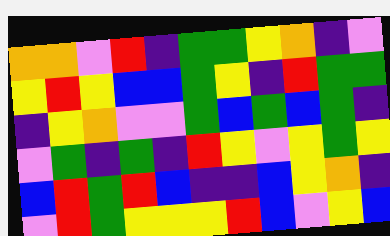[["orange", "orange", "violet", "red", "indigo", "green", "green", "yellow", "orange", "indigo", "violet"], ["yellow", "red", "yellow", "blue", "blue", "green", "yellow", "indigo", "red", "green", "green"], ["indigo", "yellow", "orange", "violet", "violet", "green", "blue", "green", "blue", "green", "indigo"], ["violet", "green", "indigo", "green", "indigo", "red", "yellow", "violet", "yellow", "green", "yellow"], ["blue", "red", "green", "red", "blue", "indigo", "indigo", "blue", "yellow", "orange", "indigo"], ["violet", "red", "green", "yellow", "yellow", "yellow", "red", "blue", "violet", "yellow", "blue"]]